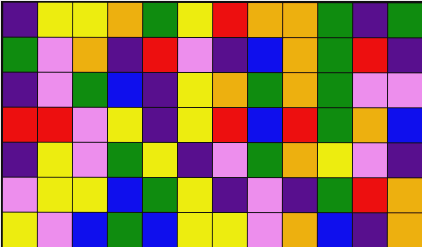[["indigo", "yellow", "yellow", "orange", "green", "yellow", "red", "orange", "orange", "green", "indigo", "green"], ["green", "violet", "orange", "indigo", "red", "violet", "indigo", "blue", "orange", "green", "red", "indigo"], ["indigo", "violet", "green", "blue", "indigo", "yellow", "orange", "green", "orange", "green", "violet", "violet"], ["red", "red", "violet", "yellow", "indigo", "yellow", "red", "blue", "red", "green", "orange", "blue"], ["indigo", "yellow", "violet", "green", "yellow", "indigo", "violet", "green", "orange", "yellow", "violet", "indigo"], ["violet", "yellow", "yellow", "blue", "green", "yellow", "indigo", "violet", "indigo", "green", "red", "orange"], ["yellow", "violet", "blue", "green", "blue", "yellow", "yellow", "violet", "orange", "blue", "indigo", "orange"]]